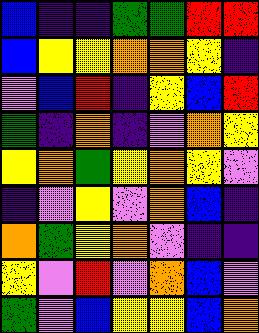[["blue", "indigo", "indigo", "green", "green", "red", "red"], ["blue", "yellow", "yellow", "orange", "orange", "yellow", "indigo"], ["violet", "blue", "red", "indigo", "yellow", "blue", "red"], ["green", "indigo", "orange", "indigo", "violet", "orange", "yellow"], ["yellow", "orange", "green", "yellow", "orange", "yellow", "violet"], ["indigo", "violet", "yellow", "violet", "orange", "blue", "indigo"], ["orange", "green", "yellow", "orange", "violet", "indigo", "indigo"], ["yellow", "violet", "red", "violet", "orange", "blue", "violet"], ["green", "violet", "blue", "yellow", "yellow", "blue", "orange"]]